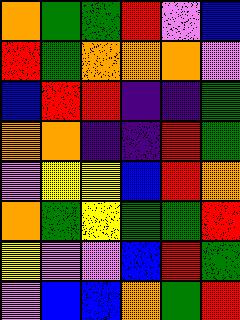[["orange", "green", "green", "red", "violet", "blue"], ["red", "green", "orange", "orange", "orange", "violet"], ["blue", "red", "red", "indigo", "indigo", "green"], ["orange", "orange", "indigo", "indigo", "red", "green"], ["violet", "yellow", "yellow", "blue", "red", "orange"], ["orange", "green", "yellow", "green", "green", "red"], ["yellow", "violet", "violet", "blue", "red", "green"], ["violet", "blue", "blue", "orange", "green", "red"]]